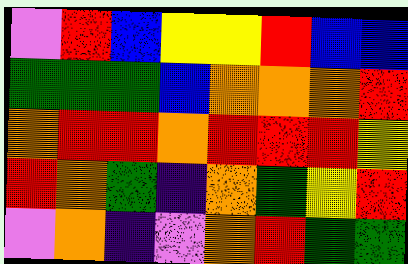[["violet", "red", "blue", "yellow", "yellow", "red", "blue", "blue"], ["green", "green", "green", "blue", "orange", "orange", "orange", "red"], ["orange", "red", "red", "orange", "red", "red", "red", "yellow"], ["red", "orange", "green", "indigo", "orange", "green", "yellow", "red"], ["violet", "orange", "indigo", "violet", "orange", "red", "green", "green"]]